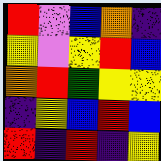[["red", "violet", "blue", "orange", "indigo"], ["yellow", "violet", "yellow", "red", "blue"], ["orange", "red", "green", "yellow", "yellow"], ["indigo", "yellow", "blue", "red", "blue"], ["red", "indigo", "red", "indigo", "yellow"]]